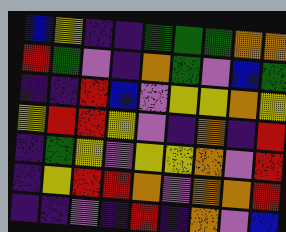[["blue", "yellow", "indigo", "indigo", "green", "green", "green", "orange", "orange"], ["red", "green", "violet", "indigo", "orange", "green", "violet", "blue", "green"], ["indigo", "indigo", "red", "blue", "violet", "yellow", "yellow", "orange", "yellow"], ["yellow", "red", "red", "yellow", "violet", "indigo", "orange", "indigo", "red"], ["indigo", "green", "yellow", "violet", "yellow", "yellow", "orange", "violet", "red"], ["indigo", "yellow", "red", "red", "orange", "violet", "orange", "orange", "red"], ["indigo", "indigo", "violet", "indigo", "red", "indigo", "orange", "violet", "blue"]]